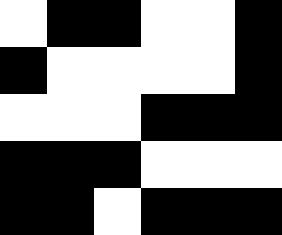[["white", "black", "black", "white", "white", "black"], ["black", "white", "white", "white", "white", "black"], ["white", "white", "white", "black", "black", "black"], ["black", "black", "black", "white", "white", "white"], ["black", "black", "white", "black", "black", "black"]]